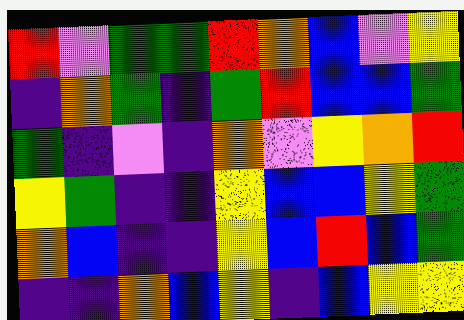[["red", "violet", "green", "green", "red", "orange", "blue", "violet", "yellow"], ["indigo", "orange", "green", "indigo", "green", "red", "blue", "blue", "green"], ["green", "indigo", "violet", "indigo", "orange", "violet", "yellow", "orange", "red"], ["yellow", "green", "indigo", "indigo", "yellow", "blue", "blue", "yellow", "green"], ["orange", "blue", "indigo", "indigo", "yellow", "blue", "red", "blue", "green"], ["indigo", "indigo", "orange", "blue", "yellow", "indigo", "blue", "yellow", "yellow"]]